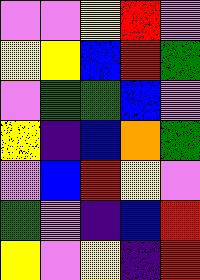[["violet", "violet", "yellow", "red", "violet"], ["yellow", "yellow", "blue", "red", "green"], ["violet", "green", "green", "blue", "violet"], ["yellow", "indigo", "blue", "orange", "green"], ["violet", "blue", "red", "yellow", "violet"], ["green", "violet", "indigo", "blue", "red"], ["yellow", "violet", "yellow", "indigo", "red"]]